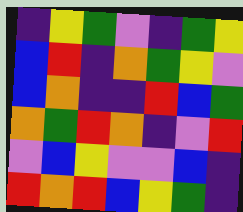[["indigo", "yellow", "green", "violet", "indigo", "green", "yellow"], ["blue", "red", "indigo", "orange", "green", "yellow", "violet"], ["blue", "orange", "indigo", "indigo", "red", "blue", "green"], ["orange", "green", "red", "orange", "indigo", "violet", "red"], ["violet", "blue", "yellow", "violet", "violet", "blue", "indigo"], ["red", "orange", "red", "blue", "yellow", "green", "indigo"]]